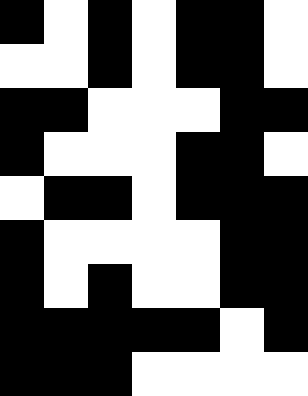[["black", "white", "black", "white", "black", "black", "white"], ["white", "white", "black", "white", "black", "black", "white"], ["black", "black", "white", "white", "white", "black", "black"], ["black", "white", "white", "white", "black", "black", "white"], ["white", "black", "black", "white", "black", "black", "black"], ["black", "white", "white", "white", "white", "black", "black"], ["black", "white", "black", "white", "white", "black", "black"], ["black", "black", "black", "black", "black", "white", "black"], ["black", "black", "black", "white", "white", "white", "white"]]